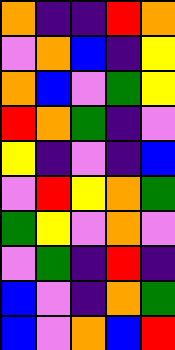[["orange", "indigo", "indigo", "red", "orange"], ["violet", "orange", "blue", "indigo", "yellow"], ["orange", "blue", "violet", "green", "yellow"], ["red", "orange", "green", "indigo", "violet"], ["yellow", "indigo", "violet", "indigo", "blue"], ["violet", "red", "yellow", "orange", "green"], ["green", "yellow", "violet", "orange", "violet"], ["violet", "green", "indigo", "red", "indigo"], ["blue", "violet", "indigo", "orange", "green"], ["blue", "violet", "orange", "blue", "red"]]